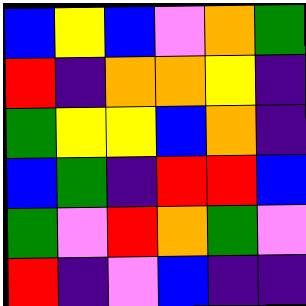[["blue", "yellow", "blue", "violet", "orange", "green"], ["red", "indigo", "orange", "orange", "yellow", "indigo"], ["green", "yellow", "yellow", "blue", "orange", "indigo"], ["blue", "green", "indigo", "red", "red", "blue"], ["green", "violet", "red", "orange", "green", "violet"], ["red", "indigo", "violet", "blue", "indigo", "indigo"]]